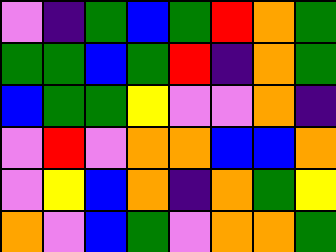[["violet", "indigo", "green", "blue", "green", "red", "orange", "green"], ["green", "green", "blue", "green", "red", "indigo", "orange", "green"], ["blue", "green", "green", "yellow", "violet", "violet", "orange", "indigo"], ["violet", "red", "violet", "orange", "orange", "blue", "blue", "orange"], ["violet", "yellow", "blue", "orange", "indigo", "orange", "green", "yellow"], ["orange", "violet", "blue", "green", "violet", "orange", "orange", "green"]]